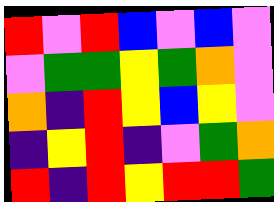[["red", "violet", "red", "blue", "violet", "blue", "violet"], ["violet", "green", "green", "yellow", "green", "orange", "violet"], ["orange", "indigo", "red", "yellow", "blue", "yellow", "violet"], ["indigo", "yellow", "red", "indigo", "violet", "green", "orange"], ["red", "indigo", "red", "yellow", "red", "red", "green"]]